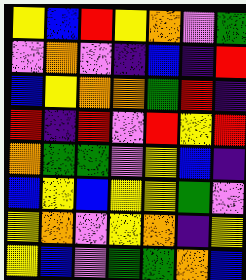[["yellow", "blue", "red", "yellow", "orange", "violet", "green"], ["violet", "orange", "violet", "indigo", "blue", "indigo", "red"], ["blue", "yellow", "orange", "orange", "green", "red", "indigo"], ["red", "indigo", "red", "violet", "red", "yellow", "red"], ["orange", "green", "green", "violet", "yellow", "blue", "indigo"], ["blue", "yellow", "blue", "yellow", "yellow", "green", "violet"], ["yellow", "orange", "violet", "yellow", "orange", "indigo", "yellow"], ["yellow", "blue", "violet", "green", "green", "orange", "blue"]]